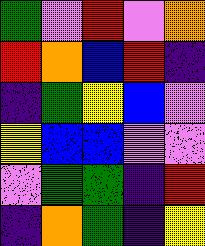[["green", "violet", "red", "violet", "orange"], ["red", "orange", "blue", "red", "indigo"], ["indigo", "green", "yellow", "blue", "violet"], ["yellow", "blue", "blue", "violet", "violet"], ["violet", "green", "green", "indigo", "red"], ["indigo", "orange", "green", "indigo", "yellow"]]